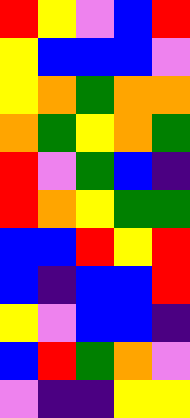[["red", "yellow", "violet", "blue", "red"], ["yellow", "blue", "blue", "blue", "violet"], ["yellow", "orange", "green", "orange", "orange"], ["orange", "green", "yellow", "orange", "green"], ["red", "violet", "green", "blue", "indigo"], ["red", "orange", "yellow", "green", "green"], ["blue", "blue", "red", "yellow", "red"], ["blue", "indigo", "blue", "blue", "red"], ["yellow", "violet", "blue", "blue", "indigo"], ["blue", "red", "green", "orange", "violet"], ["violet", "indigo", "indigo", "yellow", "yellow"]]